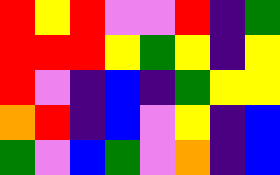[["red", "yellow", "red", "violet", "violet", "red", "indigo", "green"], ["red", "red", "red", "yellow", "green", "yellow", "indigo", "yellow"], ["red", "violet", "indigo", "blue", "indigo", "green", "yellow", "yellow"], ["orange", "red", "indigo", "blue", "violet", "yellow", "indigo", "blue"], ["green", "violet", "blue", "green", "violet", "orange", "indigo", "blue"]]